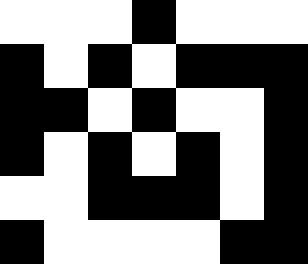[["white", "white", "white", "black", "white", "white", "white"], ["black", "white", "black", "white", "black", "black", "black"], ["black", "black", "white", "black", "white", "white", "black"], ["black", "white", "black", "white", "black", "white", "black"], ["white", "white", "black", "black", "black", "white", "black"], ["black", "white", "white", "white", "white", "black", "black"]]